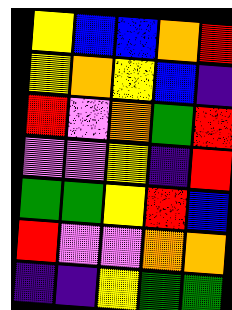[["yellow", "blue", "blue", "orange", "red"], ["yellow", "orange", "yellow", "blue", "indigo"], ["red", "violet", "orange", "green", "red"], ["violet", "violet", "yellow", "indigo", "red"], ["green", "green", "yellow", "red", "blue"], ["red", "violet", "violet", "orange", "orange"], ["indigo", "indigo", "yellow", "green", "green"]]